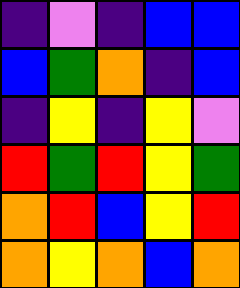[["indigo", "violet", "indigo", "blue", "blue"], ["blue", "green", "orange", "indigo", "blue"], ["indigo", "yellow", "indigo", "yellow", "violet"], ["red", "green", "red", "yellow", "green"], ["orange", "red", "blue", "yellow", "red"], ["orange", "yellow", "orange", "blue", "orange"]]